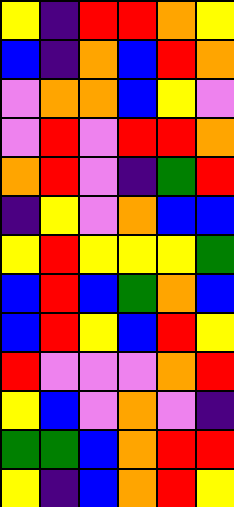[["yellow", "indigo", "red", "red", "orange", "yellow"], ["blue", "indigo", "orange", "blue", "red", "orange"], ["violet", "orange", "orange", "blue", "yellow", "violet"], ["violet", "red", "violet", "red", "red", "orange"], ["orange", "red", "violet", "indigo", "green", "red"], ["indigo", "yellow", "violet", "orange", "blue", "blue"], ["yellow", "red", "yellow", "yellow", "yellow", "green"], ["blue", "red", "blue", "green", "orange", "blue"], ["blue", "red", "yellow", "blue", "red", "yellow"], ["red", "violet", "violet", "violet", "orange", "red"], ["yellow", "blue", "violet", "orange", "violet", "indigo"], ["green", "green", "blue", "orange", "red", "red"], ["yellow", "indigo", "blue", "orange", "red", "yellow"]]